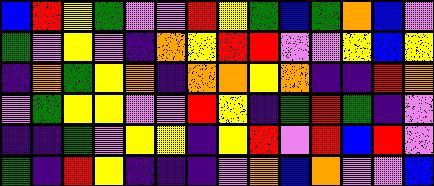[["blue", "red", "yellow", "green", "violet", "violet", "red", "yellow", "green", "blue", "green", "orange", "blue", "violet"], ["green", "violet", "yellow", "violet", "indigo", "orange", "yellow", "red", "red", "violet", "violet", "yellow", "blue", "yellow"], ["indigo", "orange", "green", "yellow", "orange", "indigo", "orange", "orange", "yellow", "orange", "indigo", "indigo", "red", "orange"], ["violet", "green", "yellow", "yellow", "violet", "violet", "red", "yellow", "indigo", "green", "red", "green", "indigo", "violet"], ["indigo", "indigo", "green", "violet", "yellow", "yellow", "indigo", "yellow", "red", "violet", "red", "blue", "red", "violet"], ["green", "indigo", "red", "yellow", "indigo", "indigo", "indigo", "violet", "orange", "blue", "orange", "violet", "violet", "blue"]]